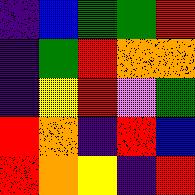[["indigo", "blue", "green", "green", "red"], ["indigo", "green", "red", "orange", "orange"], ["indigo", "yellow", "red", "violet", "green"], ["red", "orange", "indigo", "red", "blue"], ["red", "orange", "yellow", "indigo", "red"]]